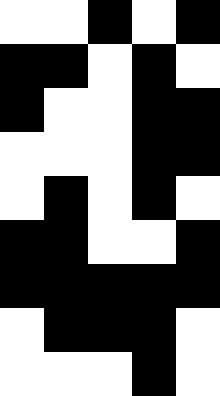[["white", "white", "black", "white", "black"], ["black", "black", "white", "black", "white"], ["black", "white", "white", "black", "black"], ["white", "white", "white", "black", "black"], ["white", "black", "white", "black", "white"], ["black", "black", "white", "white", "black"], ["black", "black", "black", "black", "black"], ["white", "black", "black", "black", "white"], ["white", "white", "white", "black", "white"]]